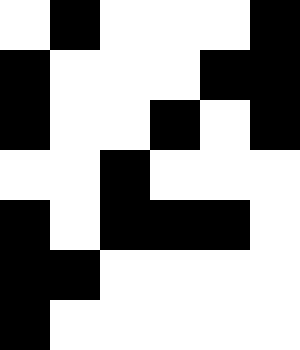[["white", "black", "white", "white", "white", "black"], ["black", "white", "white", "white", "black", "black"], ["black", "white", "white", "black", "white", "black"], ["white", "white", "black", "white", "white", "white"], ["black", "white", "black", "black", "black", "white"], ["black", "black", "white", "white", "white", "white"], ["black", "white", "white", "white", "white", "white"]]